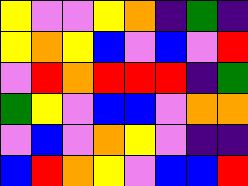[["yellow", "violet", "violet", "yellow", "orange", "indigo", "green", "indigo"], ["yellow", "orange", "yellow", "blue", "violet", "blue", "violet", "red"], ["violet", "red", "orange", "red", "red", "red", "indigo", "green"], ["green", "yellow", "violet", "blue", "blue", "violet", "orange", "orange"], ["violet", "blue", "violet", "orange", "yellow", "violet", "indigo", "indigo"], ["blue", "red", "orange", "yellow", "violet", "blue", "blue", "red"]]